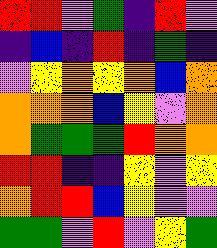[["red", "red", "violet", "green", "indigo", "red", "violet"], ["indigo", "blue", "indigo", "red", "indigo", "green", "indigo"], ["violet", "yellow", "orange", "yellow", "orange", "blue", "orange"], ["orange", "orange", "orange", "blue", "yellow", "violet", "orange"], ["orange", "green", "green", "green", "red", "orange", "orange"], ["red", "red", "indigo", "indigo", "yellow", "violet", "yellow"], ["orange", "red", "red", "blue", "yellow", "violet", "violet"], ["green", "green", "violet", "red", "violet", "yellow", "green"]]